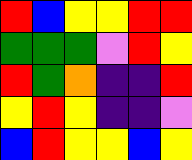[["red", "blue", "yellow", "yellow", "red", "red"], ["green", "green", "green", "violet", "red", "yellow"], ["red", "green", "orange", "indigo", "indigo", "red"], ["yellow", "red", "yellow", "indigo", "indigo", "violet"], ["blue", "red", "yellow", "yellow", "blue", "yellow"]]